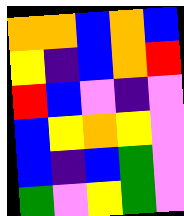[["orange", "orange", "blue", "orange", "blue"], ["yellow", "indigo", "blue", "orange", "red"], ["red", "blue", "violet", "indigo", "violet"], ["blue", "yellow", "orange", "yellow", "violet"], ["blue", "indigo", "blue", "green", "violet"], ["green", "violet", "yellow", "green", "violet"]]